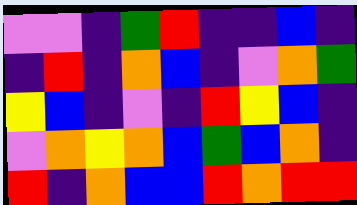[["violet", "violet", "indigo", "green", "red", "indigo", "indigo", "blue", "indigo"], ["indigo", "red", "indigo", "orange", "blue", "indigo", "violet", "orange", "green"], ["yellow", "blue", "indigo", "violet", "indigo", "red", "yellow", "blue", "indigo"], ["violet", "orange", "yellow", "orange", "blue", "green", "blue", "orange", "indigo"], ["red", "indigo", "orange", "blue", "blue", "red", "orange", "red", "red"]]